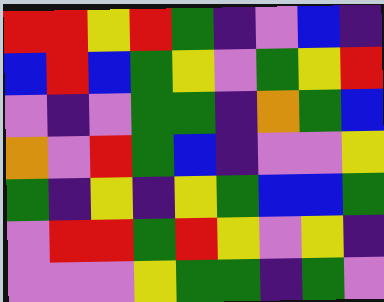[["red", "red", "yellow", "red", "green", "indigo", "violet", "blue", "indigo"], ["blue", "red", "blue", "green", "yellow", "violet", "green", "yellow", "red"], ["violet", "indigo", "violet", "green", "green", "indigo", "orange", "green", "blue"], ["orange", "violet", "red", "green", "blue", "indigo", "violet", "violet", "yellow"], ["green", "indigo", "yellow", "indigo", "yellow", "green", "blue", "blue", "green"], ["violet", "red", "red", "green", "red", "yellow", "violet", "yellow", "indigo"], ["violet", "violet", "violet", "yellow", "green", "green", "indigo", "green", "violet"]]